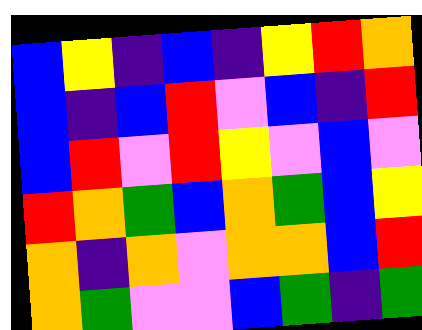[["blue", "yellow", "indigo", "blue", "indigo", "yellow", "red", "orange"], ["blue", "indigo", "blue", "red", "violet", "blue", "indigo", "red"], ["blue", "red", "violet", "red", "yellow", "violet", "blue", "violet"], ["red", "orange", "green", "blue", "orange", "green", "blue", "yellow"], ["orange", "indigo", "orange", "violet", "orange", "orange", "blue", "red"], ["orange", "green", "violet", "violet", "blue", "green", "indigo", "green"]]